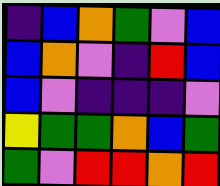[["indigo", "blue", "orange", "green", "violet", "blue"], ["blue", "orange", "violet", "indigo", "red", "blue"], ["blue", "violet", "indigo", "indigo", "indigo", "violet"], ["yellow", "green", "green", "orange", "blue", "green"], ["green", "violet", "red", "red", "orange", "red"]]